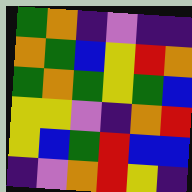[["green", "orange", "indigo", "violet", "indigo", "indigo"], ["orange", "green", "blue", "yellow", "red", "orange"], ["green", "orange", "green", "yellow", "green", "blue"], ["yellow", "yellow", "violet", "indigo", "orange", "red"], ["yellow", "blue", "green", "red", "blue", "blue"], ["indigo", "violet", "orange", "red", "yellow", "indigo"]]